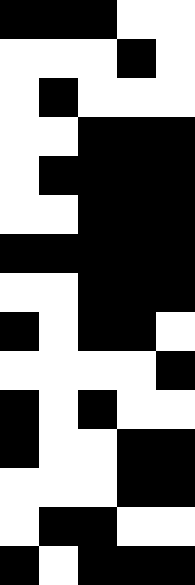[["black", "black", "black", "white", "white"], ["white", "white", "white", "black", "white"], ["white", "black", "white", "white", "white"], ["white", "white", "black", "black", "black"], ["white", "black", "black", "black", "black"], ["white", "white", "black", "black", "black"], ["black", "black", "black", "black", "black"], ["white", "white", "black", "black", "black"], ["black", "white", "black", "black", "white"], ["white", "white", "white", "white", "black"], ["black", "white", "black", "white", "white"], ["black", "white", "white", "black", "black"], ["white", "white", "white", "black", "black"], ["white", "black", "black", "white", "white"], ["black", "white", "black", "black", "black"]]